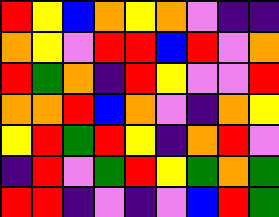[["red", "yellow", "blue", "orange", "yellow", "orange", "violet", "indigo", "indigo"], ["orange", "yellow", "violet", "red", "red", "blue", "red", "violet", "orange"], ["red", "green", "orange", "indigo", "red", "yellow", "violet", "violet", "red"], ["orange", "orange", "red", "blue", "orange", "violet", "indigo", "orange", "yellow"], ["yellow", "red", "green", "red", "yellow", "indigo", "orange", "red", "violet"], ["indigo", "red", "violet", "green", "red", "yellow", "green", "orange", "green"], ["red", "red", "indigo", "violet", "indigo", "violet", "blue", "red", "green"]]